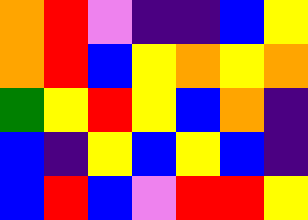[["orange", "red", "violet", "indigo", "indigo", "blue", "yellow"], ["orange", "red", "blue", "yellow", "orange", "yellow", "orange"], ["green", "yellow", "red", "yellow", "blue", "orange", "indigo"], ["blue", "indigo", "yellow", "blue", "yellow", "blue", "indigo"], ["blue", "red", "blue", "violet", "red", "red", "yellow"]]